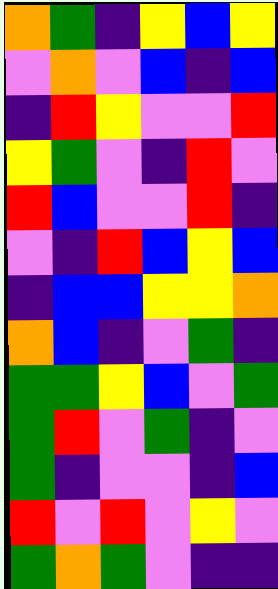[["orange", "green", "indigo", "yellow", "blue", "yellow"], ["violet", "orange", "violet", "blue", "indigo", "blue"], ["indigo", "red", "yellow", "violet", "violet", "red"], ["yellow", "green", "violet", "indigo", "red", "violet"], ["red", "blue", "violet", "violet", "red", "indigo"], ["violet", "indigo", "red", "blue", "yellow", "blue"], ["indigo", "blue", "blue", "yellow", "yellow", "orange"], ["orange", "blue", "indigo", "violet", "green", "indigo"], ["green", "green", "yellow", "blue", "violet", "green"], ["green", "red", "violet", "green", "indigo", "violet"], ["green", "indigo", "violet", "violet", "indigo", "blue"], ["red", "violet", "red", "violet", "yellow", "violet"], ["green", "orange", "green", "violet", "indigo", "indigo"]]